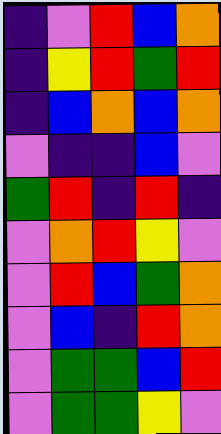[["indigo", "violet", "red", "blue", "orange"], ["indigo", "yellow", "red", "green", "red"], ["indigo", "blue", "orange", "blue", "orange"], ["violet", "indigo", "indigo", "blue", "violet"], ["green", "red", "indigo", "red", "indigo"], ["violet", "orange", "red", "yellow", "violet"], ["violet", "red", "blue", "green", "orange"], ["violet", "blue", "indigo", "red", "orange"], ["violet", "green", "green", "blue", "red"], ["violet", "green", "green", "yellow", "violet"]]